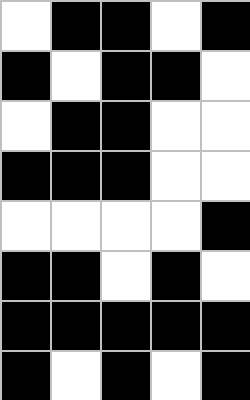[["white", "black", "black", "white", "black"], ["black", "white", "black", "black", "white"], ["white", "black", "black", "white", "white"], ["black", "black", "black", "white", "white"], ["white", "white", "white", "white", "black"], ["black", "black", "white", "black", "white"], ["black", "black", "black", "black", "black"], ["black", "white", "black", "white", "black"]]